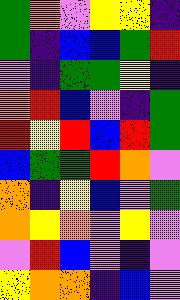[["green", "orange", "violet", "yellow", "yellow", "indigo"], ["green", "indigo", "blue", "blue", "green", "red"], ["violet", "indigo", "green", "green", "yellow", "indigo"], ["orange", "red", "blue", "violet", "indigo", "green"], ["red", "yellow", "red", "blue", "red", "green"], ["blue", "green", "green", "red", "orange", "violet"], ["orange", "indigo", "yellow", "blue", "violet", "green"], ["orange", "yellow", "orange", "violet", "yellow", "violet"], ["violet", "red", "blue", "violet", "indigo", "violet"], ["yellow", "orange", "orange", "indigo", "blue", "violet"]]